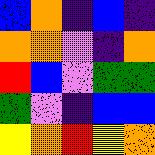[["blue", "orange", "indigo", "blue", "indigo"], ["orange", "orange", "violet", "indigo", "orange"], ["red", "blue", "violet", "green", "green"], ["green", "violet", "indigo", "blue", "blue"], ["yellow", "orange", "red", "yellow", "orange"]]